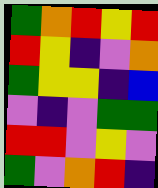[["green", "orange", "red", "yellow", "red"], ["red", "yellow", "indigo", "violet", "orange"], ["green", "yellow", "yellow", "indigo", "blue"], ["violet", "indigo", "violet", "green", "green"], ["red", "red", "violet", "yellow", "violet"], ["green", "violet", "orange", "red", "indigo"]]